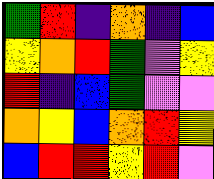[["green", "red", "indigo", "orange", "indigo", "blue"], ["yellow", "orange", "red", "green", "violet", "yellow"], ["red", "indigo", "blue", "green", "violet", "violet"], ["orange", "yellow", "blue", "orange", "red", "yellow"], ["blue", "red", "red", "yellow", "red", "violet"]]